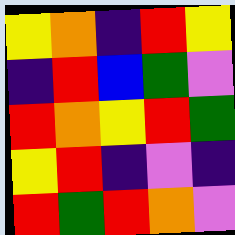[["yellow", "orange", "indigo", "red", "yellow"], ["indigo", "red", "blue", "green", "violet"], ["red", "orange", "yellow", "red", "green"], ["yellow", "red", "indigo", "violet", "indigo"], ["red", "green", "red", "orange", "violet"]]